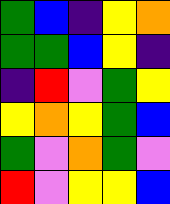[["green", "blue", "indigo", "yellow", "orange"], ["green", "green", "blue", "yellow", "indigo"], ["indigo", "red", "violet", "green", "yellow"], ["yellow", "orange", "yellow", "green", "blue"], ["green", "violet", "orange", "green", "violet"], ["red", "violet", "yellow", "yellow", "blue"]]